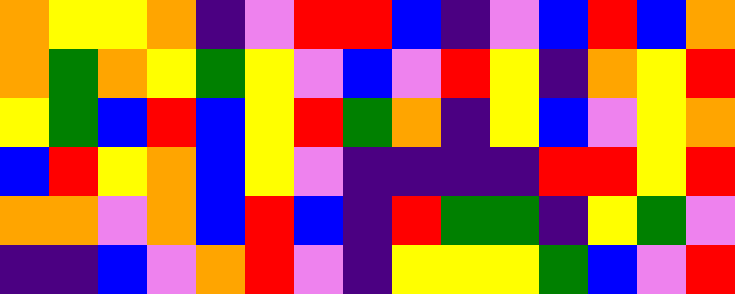[["orange", "yellow", "yellow", "orange", "indigo", "violet", "red", "red", "blue", "indigo", "violet", "blue", "red", "blue", "orange"], ["orange", "green", "orange", "yellow", "green", "yellow", "violet", "blue", "violet", "red", "yellow", "indigo", "orange", "yellow", "red"], ["yellow", "green", "blue", "red", "blue", "yellow", "red", "green", "orange", "indigo", "yellow", "blue", "violet", "yellow", "orange"], ["blue", "red", "yellow", "orange", "blue", "yellow", "violet", "indigo", "indigo", "indigo", "indigo", "red", "red", "yellow", "red"], ["orange", "orange", "violet", "orange", "blue", "red", "blue", "indigo", "red", "green", "green", "indigo", "yellow", "green", "violet"], ["indigo", "indigo", "blue", "violet", "orange", "red", "violet", "indigo", "yellow", "yellow", "yellow", "green", "blue", "violet", "red"]]